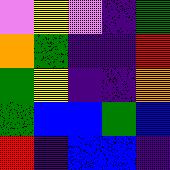[["violet", "yellow", "violet", "indigo", "green"], ["orange", "green", "indigo", "indigo", "red"], ["green", "yellow", "indigo", "indigo", "orange"], ["green", "blue", "blue", "green", "blue"], ["red", "indigo", "blue", "blue", "indigo"]]